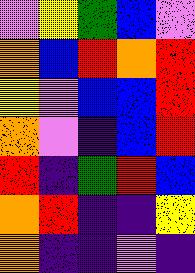[["violet", "yellow", "green", "blue", "violet"], ["orange", "blue", "red", "orange", "red"], ["yellow", "violet", "blue", "blue", "red"], ["orange", "violet", "indigo", "blue", "red"], ["red", "indigo", "green", "red", "blue"], ["orange", "red", "indigo", "indigo", "yellow"], ["orange", "indigo", "indigo", "violet", "indigo"]]